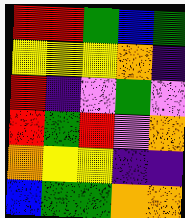[["red", "red", "green", "blue", "green"], ["yellow", "yellow", "yellow", "orange", "indigo"], ["red", "indigo", "violet", "green", "violet"], ["red", "green", "red", "violet", "orange"], ["orange", "yellow", "yellow", "indigo", "indigo"], ["blue", "green", "green", "orange", "orange"]]